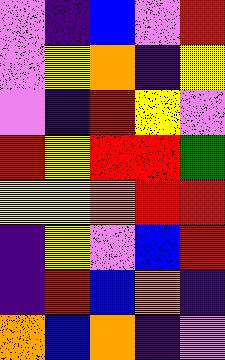[["violet", "indigo", "blue", "violet", "red"], ["violet", "yellow", "orange", "indigo", "yellow"], ["violet", "indigo", "red", "yellow", "violet"], ["red", "yellow", "red", "red", "green"], ["yellow", "yellow", "orange", "red", "red"], ["indigo", "yellow", "violet", "blue", "red"], ["indigo", "red", "blue", "orange", "indigo"], ["orange", "blue", "orange", "indigo", "violet"]]